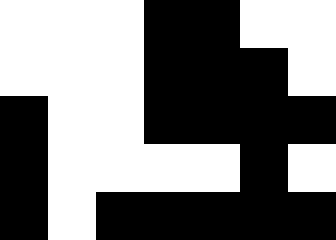[["white", "white", "white", "black", "black", "white", "white"], ["white", "white", "white", "black", "black", "black", "white"], ["black", "white", "white", "black", "black", "black", "black"], ["black", "white", "white", "white", "white", "black", "white"], ["black", "white", "black", "black", "black", "black", "black"]]